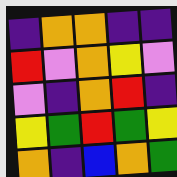[["indigo", "orange", "orange", "indigo", "indigo"], ["red", "violet", "orange", "yellow", "violet"], ["violet", "indigo", "orange", "red", "indigo"], ["yellow", "green", "red", "green", "yellow"], ["orange", "indigo", "blue", "orange", "green"]]